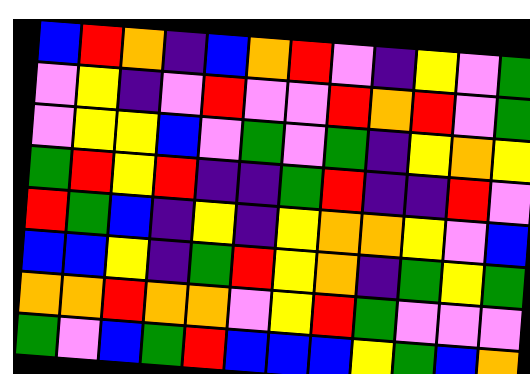[["blue", "red", "orange", "indigo", "blue", "orange", "red", "violet", "indigo", "yellow", "violet", "green"], ["violet", "yellow", "indigo", "violet", "red", "violet", "violet", "red", "orange", "red", "violet", "green"], ["violet", "yellow", "yellow", "blue", "violet", "green", "violet", "green", "indigo", "yellow", "orange", "yellow"], ["green", "red", "yellow", "red", "indigo", "indigo", "green", "red", "indigo", "indigo", "red", "violet"], ["red", "green", "blue", "indigo", "yellow", "indigo", "yellow", "orange", "orange", "yellow", "violet", "blue"], ["blue", "blue", "yellow", "indigo", "green", "red", "yellow", "orange", "indigo", "green", "yellow", "green"], ["orange", "orange", "red", "orange", "orange", "violet", "yellow", "red", "green", "violet", "violet", "violet"], ["green", "violet", "blue", "green", "red", "blue", "blue", "blue", "yellow", "green", "blue", "orange"]]